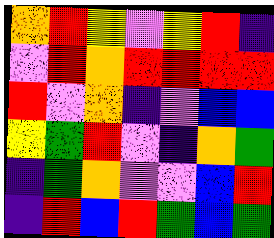[["orange", "red", "yellow", "violet", "yellow", "red", "indigo"], ["violet", "red", "orange", "red", "red", "red", "red"], ["red", "violet", "orange", "indigo", "violet", "blue", "blue"], ["yellow", "green", "red", "violet", "indigo", "orange", "green"], ["indigo", "green", "orange", "violet", "violet", "blue", "red"], ["indigo", "red", "blue", "red", "green", "blue", "green"]]